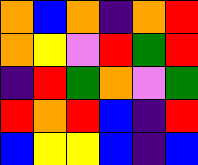[["orange", "blue", "orange", "indigo", "orange", "red"], ["orange", "yellow", "violet", "red", "green", "red"], ["indigo", "red", "green", "orange", "violet", "green"], ["red", "orange", "red", "blue", "indigo", "red"], ["blue", "yellow", "yellow", "blue", "indigo", "blue"]]